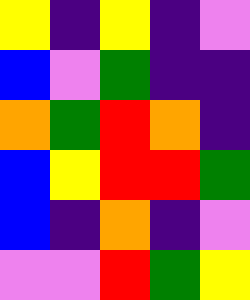[["yellow", "indigo", "yellow", "indigo", "violet"], ["blue", "violet", "green", "indigo", "indigo"], ["orange", "green", "red", "orange", "indigo"], ["blue", "yellow", "red", "red", "green"], ["blue", "indigo", "orange", "indigo", "violet"], ["violet", "violet", "red", "green", "yellow"]]